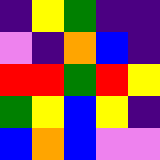[["indigo", "yellow", "green", "indigo", "indigo"], ["violet", "indigo", "orange", "blue", "indigo"], ["red", "red", "green", "red", "yellow"], ["green", "yellow", "blue", "yellow", "indigo"], ["blue", "orange", "blue", "violet", "violet"]]